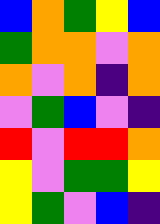[["blue", "orange", "green", "yellow", "blue"], ["green", "orange", "orange", "violet", "orange"], ["orange", "violet", "orange", "indigo", "orange"], ["violet", "green", "blue", "violet", "indigo"], ["red", "violet", "red", "red", "orange"], ["yellow", "violet", "green", "green", "yellow"], ["yellow", "green", "violet", "blue", "indigo"]]